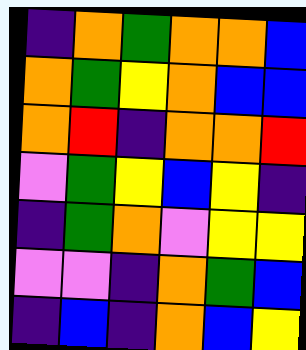[["indigo", "orange", "green", "orange", "orange", "blue"], ["orange", "green", "yellow", "orange", "blue", "blue"], ["orange", "red", "indigo", "orange", "orange", "red"], ["violet", "green", "yellow", "blue", "yellow", "indigo"], ["indigo", "green", "orange", "violet", "yellow", "yellow"], ["violet", "violet", "indigo", "orange", "green", "blue"], ["indigo", "blue", "indigo", "orange", "blue", "yellow"]]